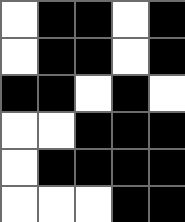[["white", "black", "black", "white", "black"], ["white", "black", "black", "white", "black"], ["black", "black", "white", "black", "white"], ["white", "white", "black", "black", "black"], ["white", "black", "black", "black", "black"], ["white", "white", "white", "black", "black"]]